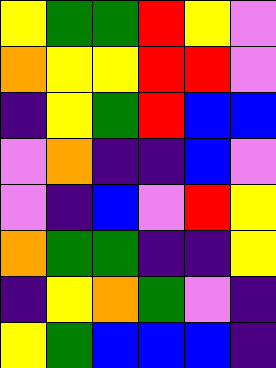[["yellow", "green", "green", "red", "yellow", "violet"], ["orange", "yellow", "yellow", "red", "red", "violet"], ["indigo", "yellow", "green", "red", "blue", "blue"], ["violet", "orange", "indigo", "indigo", "blue", "violet"], ["violet", "indigo", "blue", "violet", "red", "yellow"], ["orange", "green", "green", "indigo", "indigo", "yellow"], ["indigo", "yellow", "orange", "green", "violet", "indigo"], ["yellow", "green", "blue", "blue", "blue", "indigo"]]